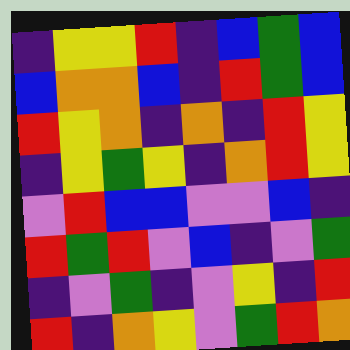[["indigo", "yellow", "yellow", "red", "indigo", "blue", "green", "blue"], ["blue", "orange", "orange", "blue", "indigo", "red", "green", "blue"], ["red", "yellow", "orange", "indigo", "orange", "indigo", "red", "yellow"], ["indigo", "yellow", "green", "yellow", "indigo", "orange", "red", "yellow"], ["violet", "red", "blue", "blue", "violet", "violet", "blue", "indigo"], ["red", "green", "red", "violet", "blue", "indigo", "violet", "green"], ["indigo", "violet", "green", "indigo", "violet", "yellow", "indigo", "red"], ["red", "indigo", "orange", "yellow", "violet", "green", "red", "orange"]]